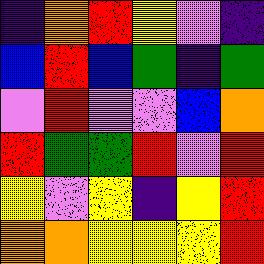[["indigo", "orange", "red", "yellow", "violet", "indigo"], ["blue", "red", "blue", "green", "indigo", "green"], ["violet", "red", "violet", "violet", "blue", "orange"], ["red", "green", "green", "red", "violet", "red"], ["yellow", "violet", "yellow", "indigo", "yellow", "red"], ["orange", "orange", "yellow", "yellow", "yellow", "red"]]